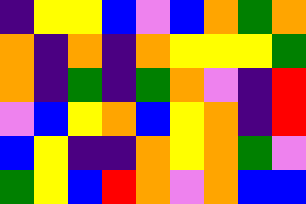[["indigo", "yellow", "yellow", "blue", "violet", "blue", "orange", "green", "orange"], ["orange", "indigo", "orange", "indigo", "orange", "yellow", "yellow", "yellow", "green"], ["orange", "indigo", "green", "indigo", "green", "orange", "violet", "indigo", "red"], ["violet", "blue", "yellow", "orange", "blue", "yellow", "orange", "indigo", "red"], ["blue", "yellow", "indigo", "indigo", "orange", "yellow", "orange", "green", "violet"], ["green", "yellow", "blue", "red", "orange", "violet", "orange", "blue", "blue"]]